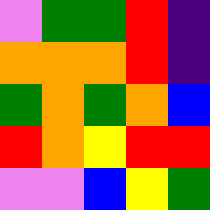[["violet", "green", "green", "red", "indigo"], ["orange", "orange", "orange", "red", "indigo"], ["green", "orange", "green", "orange", "blue"], ["red", "orange", "yellow", "red", "red"], ["violet", "violet", "blue", "yellow", "green"]]